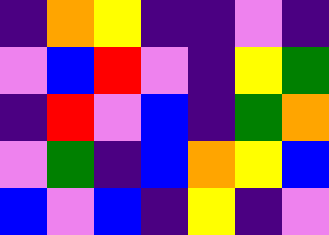[["indigo", "orange", "yellow", "indigo", "indigo", "violet", "indigo"], ["violet", "blue", "red", "violet", "indigo", "yellow", "green"], ["indigo", "red", "violet", "blue", "indigo", "green", "orange"], ["violet", "green", "indigo", "blue", "orange", "yellow", "blue"], ["blue", "violet", "blue", "indigo", "yellow", "indigo", "violet"]]